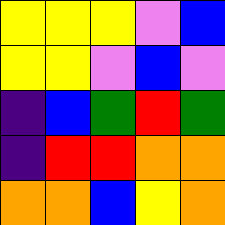[["yellow", "yellow", "yellow", "violet", "blue"], ["yellow", "yellow", "violet", "blue", "violet"], ["indigo", "blue", "green", "red", "green"], ["indigo", "red", "red", "orange", "orange"], ["orange", "orange", "blue", "yellow", "orange"]]